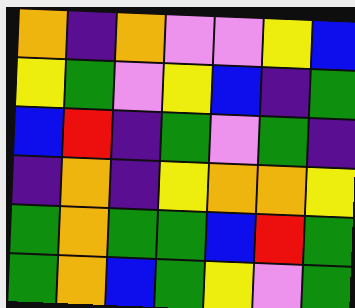[["orange", "indigo", "orange", "violet", "violet", "yellow", "blue"], ["yellow", "green", "violet", "yellow", "blue", "indigo", "green"], ["blue", "red", "indigo", "green", "violet", "green", "indigo"], ["indigo", "orange", "indigo", "yellow", "orange", "orange", "yellow"], ["green", "orange", "green", "green", "blue", "red", "green"], ["green", "orange", "blue", "green", "yellow", "violet", "green"]]